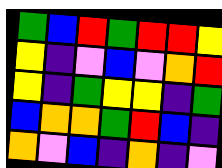[["green", "blue", "red", "green", "red", "red", "yellow"], ["yellow", "indigo", "violet", "blue", "violet", "orange", "red"], ["yellow", "indigo", "green", "yellow", "yellow", "indigo", "green"], ["blue", "orange", "orange", "green", "red", "blue", "indigo"], ["orange", "violet", "blue", "indigo", "orange", "indigo", "violet"]]